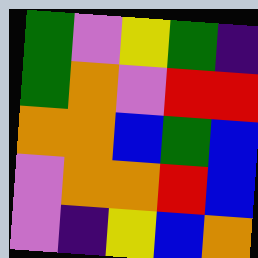[["green", "violet", "yellow", "green", "indigo"], ["green", "orange", "violet", "red", "red"], ["orange", "orange", "blue", "green", "blue"], ["violet", "orange", "orange", "red", "blue"], ["violet", "indigo", "yellow", "blue", "orange"]]